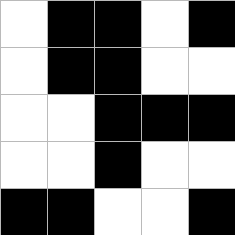[["white", "black", "black", "white", "black"], ["white", "black", "black", "white", "white"], ["white", "white", "black", "black", "black"], ["white", "white", "black", "white", "white"], ["black", "black", "white", "white", "black"]]